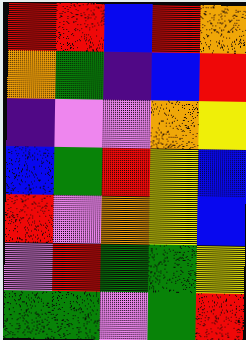[["red", "red", "blue", "red", "orange"], ["orange", "green", "indigo", "blue", "red"], ["indigo", "violet", "violet", "orange", "yellow"], ["blue", "green", "red", "yellow", "blue"], ["red", "violet", "orange", "yellow", "blue"], ["violet", "red", "green", "green", "yellow"], ["green", "green", "violet", "green", "red"]]